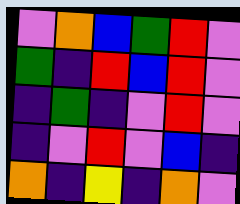[["violet", "orange", "blue", "green", "red", "violet"], ["green", "indigo", "red", "blue", "red", "violet"], ["indigo", "green", "indigo", "violet", "red", "violet"], ["indigo", "violet", "red", "violet", "blue", "indigo"], ["orange", "indigo", "yellow", "indigo", "orange", "violet"]]